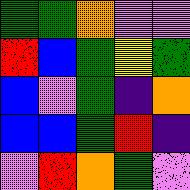[["green", "green", "orange", "violet", "violet"], ["red", "blue", "green", "yellow", "green"], ["blue", "violet", "green", "indigo", "orange"], ["blue", "blue", "green", "red", "indigo"], ["violet", "red", "orange", "green", "violet"]]